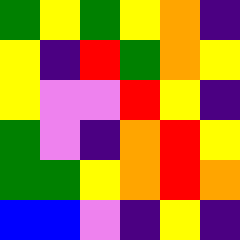[["green", "yellow", "green", "yellow", "orange", "indigo"], ["yellow", "indigo", "red", "green", "orange", "yellow"], ["yellow", "violet", "violet", "red", "yellow", "indigo"], ["green", "violet", "indigo", "orange", "red", "yellow"], ["green", "green", "yellow", "orange", "red", "orange"], ["blue", "blue", "violet", "indigo", "yellow", "indigo"]]